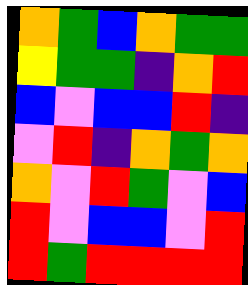[["orange", "green", "blue", "orange", "green", "green"], ["yellow", "green", "green", "indigo", "orange", "red"], ["blue", "violet", "blue", "blue", "red", "indigo"], ["violet", "red", "indigo", "orange", "green", "orange"], ["orange", "violet", "red", "green", "violet", "blue"], ["red", "violet", "blue", "blue", "violet", "red"], ["red", "green", "red", "red", "red", "red"]]